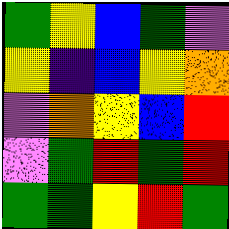[["green", "yellow", "blue", "green", "violet"], ["yellow", "indigo", "blue", "yellow", "orange"], ["violet", "orange", "yellow", "blue", "red"], ["violet", "green", "red", "green", "red"], ["green", "green", "yellow", "red", "green"]]